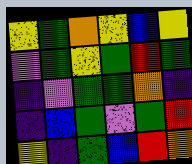[["yellow", "green", "orange", "yellow", "blue", "yellow"], ["violet", "green", "yellow", "green", "red", "green"], ["indigo", "violet", "green", "green", "orange", "indigo"], ["indigo", "blue", "green", "violet", "green", "red"], ["yellow", "indigo", "green", "blue", "red", "orange"]]